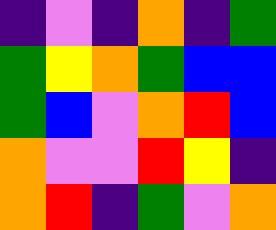[["indigo", "violet", "indigo", "orange", "indigo", "green"], ["green", "yellow", "orange", "green", "blue", "blue"], ["green", "blue", "violet", "orange", "red", "blue"], ["orange", "violet", "violet", "red", "yellow", "indigo"], ["orange", "red", "indigo", "green", "violet", "orange"]]